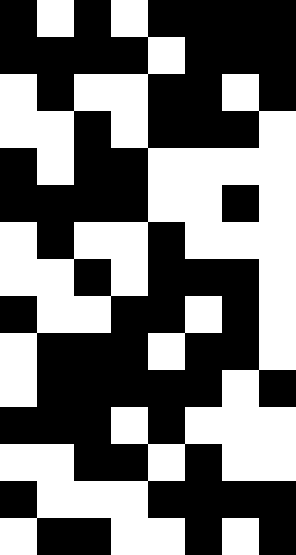[["black", "white", "black", "white", "black", "black", "black", "black"], ["black", "black", "black", "black", "white", "black", "black", "black"], ["white", "black", "white", "white", "black", "black", "white", "black"], ["white", "white", "black", "white", "black", "black", "black", "white"], ["black", "white", "black", "black", "white", "white", "white", "white"], ["black", "black", "black", "black", "white", "white", "black", "white"], ["white", "black", "white", "white", "black", "white", "white", "white"], ["white", "white", "black", "white", "black", "black", "black", "white"], ["black", "white", "white", "black", "black", "white", "black", "white"], ["white", "black", "black", "black", "white", "black", "black", "white"], ["white", "black", "black", "black", "black", "black", "white", "black"], ["black", "black", "black", "white", "black", "white", "white", "white"], ["white", "white", "black", "black", "white", "black", "white", "white"], ["black", "white", "white", "white", "black", "black", "black", "black"], ["white", "black", "black", "white", "white", "black", "white", "black"]]